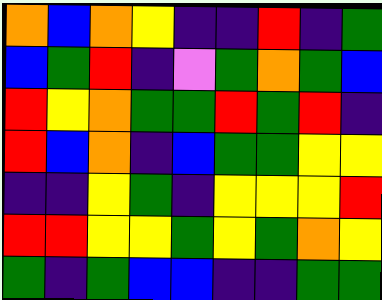[["orange", "blue", "orange", "yellow", "indigo", "indigo", "red", "indigo", "green"], ["blue", "green", "red", "indigo", "violet", "green", "orange", "green", "blue"], ["red", "yellow", "orange", "green", "green", "red", "green", "red", "indigo"], ["red", "blue", "orange", "indigo", "blue", "green", "green", "yellow", "yellow"], ["indigo", "indigo", "yellow", "green", "indigo", "yellow", "yellow", "yellow", "red"], ["red", "red", "yellow", "yellow", "green", "yellow", "green", "orange", "yellow"], ["green", "indigo", "green", "blue", "blue", "indigo", "indigo", "green", "green"]]